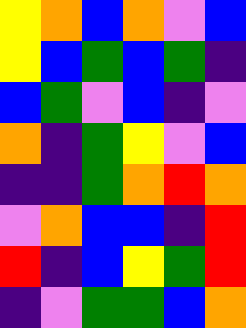[["yellow", "orange", "blue", "orange", "violet", "blue"], ["yellow", "blue", "green", "blue", "green", "indigo"], ["blue", "green", "violet", "blue", "indigo", "violet"], ["orange", "indigo", "green", "yellow", "violet", "blue"], ["indigo", "indigo", "green", "orange", "red", "orange"], ["violet", "orange", "blue", "blue", "indigo", "red"], ["red", "indigo", "blue", "yellow", "green", "red"], ["indigo", "violet", "green", "green", "blue", "orange"]]